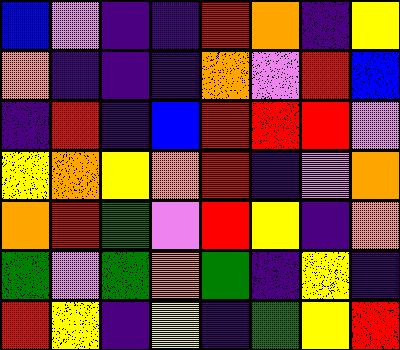[["blue", "violet", "indigo", "indigo", "red", "orange", "indigo", "yellow"], ["orange", "indigo", "indigo", "indigo", "orange", "violet", "red", "blue"], ["indigo", "red", "indigo", "blue", "red", "red", "red", "violet"], ["yellow", "orange", "yellow", "orange", "red", "indigo", "violet", "orange"], ["orange", "red", "green", "violet", "red", "yellow", "indigo", "orange"], ["green", "violet", "green", "orange", "green", "indigo", "yellow", "indigo"], ["red", "yellow", "indigo", "yellow", "indigo", "green", "yellow", "red"]]